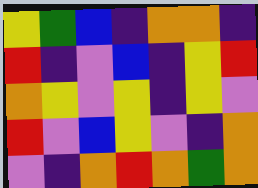[["yellow", "green", "blue", "indigo", "orange", "orange", "indigo"], ["red", "indigo", "violet", "blue", "indigo", "yellow", "red"], ["orange", "yellow", "violet", "yellow", "indigo", "yellow", "violet"], ["red", "violet", "blue", "yellow", "violet", "indigo", "orange"], ["violet", "indigo", "orange", "red", "orange", "green", "orange"]]